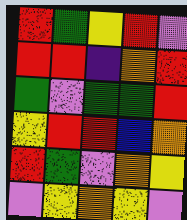[["red", "green", "yellow", "red", "violet"], ["red", "red", "indigo", "orange", "red"], ["green", "violet", "green", "green", "red"], ["yellow", "red", "red", "blue", "orange"], ["red", "green", "violet", "orange", "yellow"], ["violet", "yellow", "orange", "yellow", "violet"]]